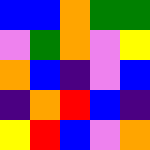[["blue", "blue", "orange", "green", "green"], ["violet", "green", "orange", "violet", "yellow"], ["orange", "blue", "indigo", "violet", "blue"], ["indigo", "orange", "red", "blue", "indigo"], ["yellow", "red", "blue", "violet", "orange"]]